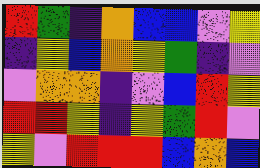[["red", "green", "indigo", "orange", "blue", "blue", "violet", "yellow"], ["indigo", "yellow", "blue", "orange", "yellow", "green", "indigo", "violet"], ["violet", "orange", "orange", "indigo", "violet", "blue", "red", "yellow"], ["red", "red", "yellow", "indigo", "yellow", "green", "red", "violet"], ["yellow", "violet", "red", "red", "red", "blue", "orange", "blue"]]